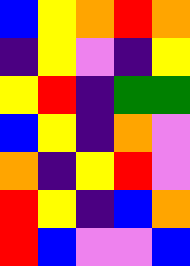[["blue", "yellow", "orange", "red", "orange"], ["indigo", "yellow", "violet", "indigo", "yellow"], ["yellow", "red", "indigo", "green", "green"], ["blue", "yellow", "indigo", "orange", "violet"], ["orange", "indigo", "yellow", "red", "violet"], ["red", "yellow", "indigo", "blue", "orange"], ["red", "blue", "violet", "violet", "blue"]]